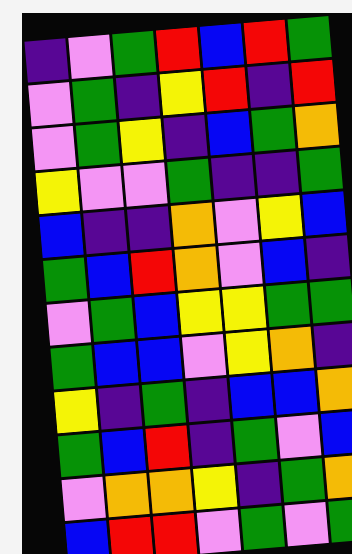[["indigo", "violet", "green", "red", "blue", "red", "green"], ["violet", "green", "indigo", "yellow", "red", "indigo", "red"], ["violet", "green", "yellow", "indigo", "blue", "green", "orange"], ["yellow", "violet", "violet", "green", "indigo", "indigo", "green"], ["blue", "indigo", "indigo", "orange", "violet", "yellow", "blue"], ["green", "blue", "red", "orange", "violet", "blue", "indigo"], ["violet", "green", "blue", "yellow", "yellow", "green", "green"], ["green", "blue", "blue", "violet", "yellow", "orange", "indigo"], ["yellow", "indigo", "green", "indigo", "blue", "blue", "orange"], ["green", "blue", "red", "indigo", "green", "violet", "blue"], ["violet", "orange", "orange", "yellow", "indigo", "green", "orange"], ["blue", "red", "red", "violet", "green", "violet", "green"]]